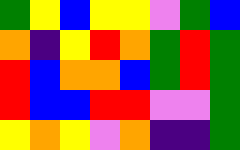[["green", "yellow", "blue", "yellow", "yellow", "violet", "green", "blue"], ["orange", "indigo", "yellow", "red", "orange", "green", "red", "green"], ["red", "blue", "orange", "orange", "blue", "green", "red", "green"], ["red", "blue", "blue", "red", "red", "violet", "violet", "green"], ["yellow", "orange", "yellow", "violet", "orange", "indigo", "indigo", "green"]]